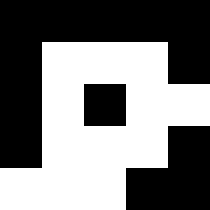[["black", "black", "black", "black", "black"], ["black", "white", "white", "white", "black"], ["black", "white", "black", "white", "white"], ["black", "white", "white", "white", "black"], ["white", "white", "white", "black", "black"]]